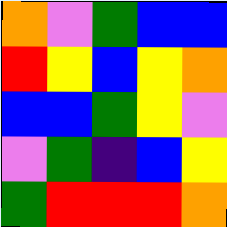[["orange", "violet", "green", "blue", "blue"], ["red", "yellow", "blue", "yellow", "orange"], ["blue", "blue", "green", "yellow", "violet"], ["violet", "green", "indigo", "blue", "yellow"], ["green", "red", "red", "red", "orange"]]